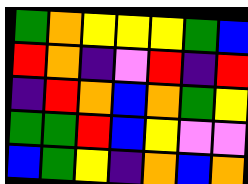[["green", "orange", "yellow", "yellow", "yellow", "green", "blue"], ["red", "orange", "indigo", "violet", "red", "indigo", "red"], ["indigo", "red", "orange", "blue", "orange", "green", "yellow"], ["green", "green", "red", "blue", "yellow", "violet", "violet"], ["blue", "green", "yellow", "indigo", "orange", "blue", "orange"]]